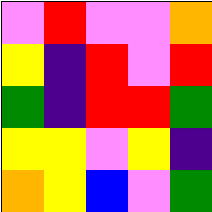[["violet", "red", "violet", "violet", "orange"], ["yellow", "indigo", "red", "violet", "red"], ["green", "indigo", "red", "red", "green"], ["yellow", "yellow", "violet", "yellow", "indigo"], ["orange", "yellow", "blue", "violet", "green"]]